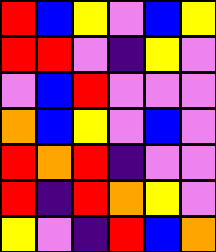[["red", "blue", "yellow", "violet", "blue", "yellow"], ["red", "red", "violet", "indigo", "yellow", "violet"], ["violet", "blue", "red", "violet", "violet", "violet"], ["orange", "blue", "yellow", "violet", "blue", "violet"], ["red", "orange", "red", "indigo", "violet", "violet"], ["red", "indigo", "red", "orange", "yellow", "violet"], ["yellow", "violet", "indigo", "red", "blue", "orange"]]